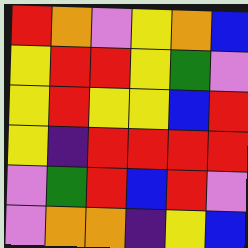[["red", "orange", "violet", "yellow", "orange", "blue"], ["yellow", "red", "red", "yellow", "green", "violet"], ["yellow", "red", "yellow", "yellow", "blue", "red"], ["yellow", "indigo", "red", "red", "red", "red"], ["violet", "green", "red", "blue", "red", "violet"], ["violet", "orange", "orange", "indigo", "yellow", "blue"]]